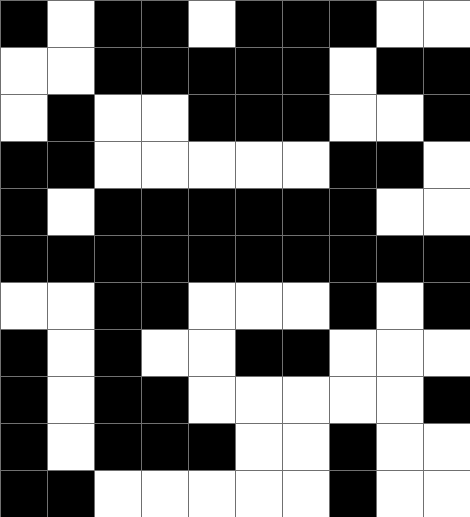[["black", "white", "black", "black", "white", "black", "black", "black", "white", "white"], ["white", "white", "black", "black", "black", "black", "black", "white", "black", "black"], ["white", "black", "white", "white", "black", "black", "black", "white", "white", "black"], ["black", "black", "white", "white", "white", "white", "white", "black", "black", "white"], ["black", "white", "black", "black", "black", "black", "black", "black", "white", "white"], ["black", "black", "black", "black", "black", "black", "black", "black", "black", "black"], ["white", "white", "black", "black", "white", "white", "white", "black", "white", "black"], ["black", "white", "black", "white", "white", "black", "black", "white", "white", "white"], ["black", "white", "black", "black", "white", "white", "white", "white", "white", "black"], ["black", "white", "black", "black", "black", "white", "white", "black", "white", "white"], ["black", "black", "white", "white", "white", "white", "white", "black", "white", "white"]]